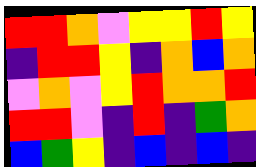[["red", "red", "orange", "violet", "yellow", "yellow", "red", "yellow"], ["indigo", "red", "red", "yellow", "indigo", "orange", "blue", "orange"], ["violet", "orange", "violet", "yellow", "red", "orange", "orange", "red"], ["red", "red", "violet", "indigo", "red", "indigo", "green", "orange"], ["blue", "green", "yellow", "indigo", "blue", "indigo", "blue", "indigo"]]